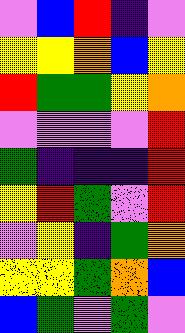[["violet", "blue", "red", "indigo", "violet"], ["yellow", "yellow", "orange", "blue", "yellow"], ["red", "green", "green", "yellow", "orange"], ["violet", "violet", "violet", "violet", "red"], ["green", "indigo", "indigo", "indigo", "red"], ["yellow", "red", "green", "violet", "red"], ["violet", "yellow", "indigo", "green", "orange"], ["yellow", "yellow", "green", "orange", "blue"], ["blue", "green", "violet", "green", "violet"]]